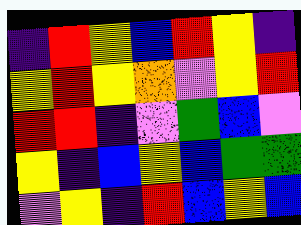[["indigo", "red", "yellow", "blue", "red", "yellow", "indigo"], ["yellow", "red", "yellow", "orange", "violet", "yellow", "red"], ["red", "red", "indigo", "violet", "green", "blue", "violet"], ["yellow", "indigo", "blue", "yellow", "blue", "green", "green"], ["violet", "yellow", "indigo", "red", "blue", "yellow", "blue"]]